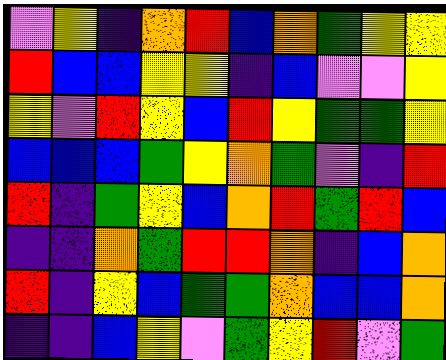[["violet", "yellow", "indigo", "orange", "red", "blue", "orange", "green", "yellow", "yellow"], ["red", "blue", "blue", "yellow", "yellow", "indigo", "blue", "violet", "violet", "yellow"], ["yellow", "violet", "red", "yellow", "blue", "red", "yellow", "green", "green", "yellow"], ["blue", "blue", "blue", "green", "yellow", "orange", "green", "violet", "indigo", "red"], ["red", "indigo", "green", "yellow", "blue", "orange", "red", "green", "red", "blue"], ["indigo", "indigo", "orange", "green", "red", "red", "orange", "indigo", "blue", "orange"], ["red", "indigo", "yellow", "blue", "green", "green", "orange", "blue", "blue", "orange"], ["indigo", "indigo", "blue", "yellow", "violet", "green", "yellow", "red", "violet", "green"]]